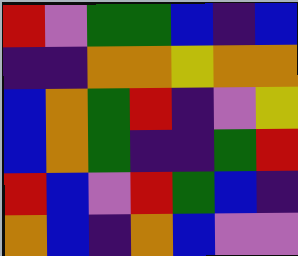[["red", "violet", "green", "green", "blue", "indigo", "blue"], ["indigo", "indigo", "orange", "orange", "yellow", "orange", "orange"], ["blue", "orange", "green", "red", "indigo", "violet", "yellow"], ["blue", "orange", "green", "indigo", "indigo", "green", "red"], ["red", "blue", "violet", "red", "green", "blue", "indigo"], ["orange", "blue", "indigo", "orange", "blue", "violet", "violet"]]